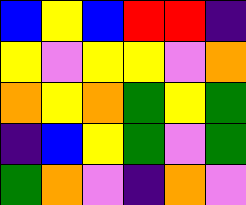[["blue", "yellow", "blue", "red", "red", "indigo"], ["yellow", "violet", "yellow", "yellow", "violet", "orange"], ["orange", "yellow", "orange", "green", "yellow", "green"], ["indigo", "blue", "yellow", "green", "violet", "green"], ["green", "orange", "violet", "indigo", "orange", "violet"]]